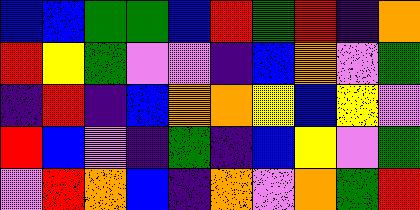[["blue", "blue", "green", "green", "blue", "red", "green", "red", "indigo", "orange"], ["red", "yellow", "green", "violet", "violet", "indigo", "blue", "orange", "violet", "green"], ["indigo", "red", "indigo", "blue", "orange", "orange", "yellow", "blue", "yellow", "violet"], ["red", "blue", "violet", "indigo", "green", "indigo", "blue", "yellow", "violet", "green"], ["violet", "red", "orange", "blue", "indigo", "orange", "violet", "orange", "green", "red"]]